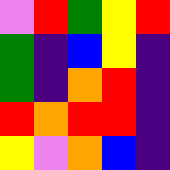[["violet", "red", "green", "yellow", "red"], ["green", "indigo", "blue", "yellow", "indigo"], ["green", "indigo", "orange", "red", "indigo"], ["red", "orange", "red", "red", "indigo"], ["yellow", "violet", "orange", "blue", "indigo"]]